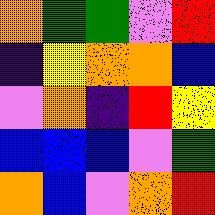[["orange", "green", "green", "violet", "red"], ["indigo", "yellow", "orange", "orange", "blue"], ["violet", "orange", "indigo", "red", "yellow"], ["blue", "blue", "blue", "violet", "green"], ["orange", "blue", "violet", "orange", "red"]]